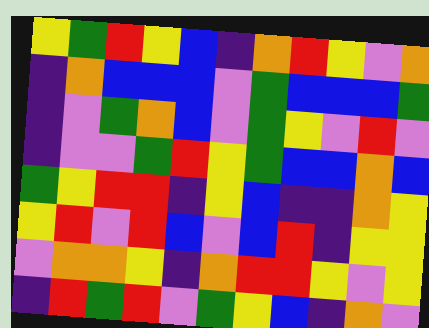[["yellow", "green", "red", "yellow", "blue", "indigo", "orange", "red", "yellow", "violet", "orange"], ["indigo", "orange", "blue", "blue", "blue", "violet", "green", "blue", "blue", "blue", "green"], ["indigo", "violet", "green", "orange", "blue", "violet", "green", "yellow", "violet", "red", "violet"], ["indigo", "violet", "violet", "green", "red", "yellow", "green", "blue", "blue", "orange", "blue"], ["green", "yellow", "red", "red", "indigo", "yellow", "blue", "indigo", "indigo", "orange", "yellow"], ["yellow", "red", "violet", "red", "blue", "violet", "blue", "red", "indigo", "yellow", "yellow"], ["violet", "orange", "orange", "yellow", "indigo", "orange", "red", "red", "yellow", "violet", "yellow"], ["indigo", "red", "green", "red", "violet", "green", "yellow", "blue", "indigo", "orange", "violet"]]